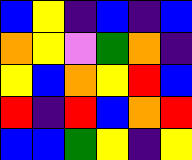[["blue", "yellow", "indigo", "blue", "indigo", "blue"], ["orange", "yellow", "violet", "green", "orange", "indigo"], ["yellow", "blue", "orange", "yellow", "red", "blue"], ["red", "indigo", "red", "blue", "orange", "red"], ["blue", "blue", "green", "yellow", "indigo", "yellow"]]